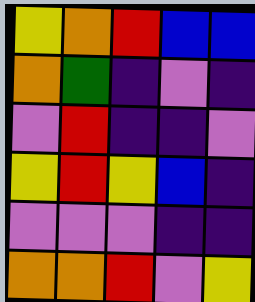[["yellow", "orange", "red", "blue", "blue"], ["orange", "green", "indigo", "violet", "indigo"], ["violet", "red", "indigo", "indigo", "violet"], ["yellow", "red", "yellow", "blue", "indigo"], ["violet", "violet", "violet", "indigo", "indigo"], ["orange", "orange", "red", "violet", "yellow"]]